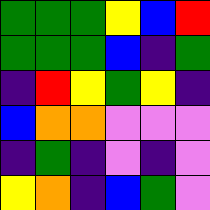[["green", "green", "green", "yellow", "blue", "red"], ["green", "green", "green", "blue", "indigo", "green"], ["indigo", "red", "yellow", "green", "yellow", "indigo"], ["blue", "orange", "orange", "violet", "violet", "violet"], ["indigo", "green", "indigo", "violet", "indigo", "violet"], ["yellow", "orange", "indigo", "blue", "green", "violet"]]